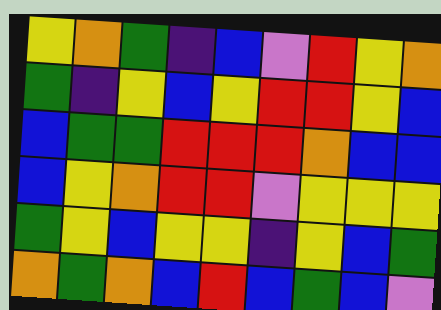[["yellow", "orange", "green", "indigo", "blue", "violet", "red", "yellow", "orange"], ["green", "indigo", "yellow", "blue", "yellow", "red", "red", "yellow", "blue"], ["blue", "green", "green", "red", "red", "red", "orange", "blue", "blue"], ["blue", "yellow", "orange", "red", "red", "violet", "yellow", "yellow", "yellow"], ["green", "yellow", "blue", "yellow", "yellow", "indigo", "yellow", "blue", "green"], ["orange", "green", "orange", "blue", "red", "blue", "green", "blue", "violet"]]